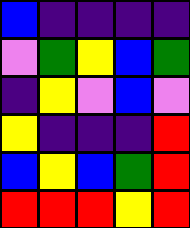[["blue", "indigo", "indigo", "indigo", "indigo"], ["violet", "green", "yellow", "blue", "green"], ["indigo", "yellow", "violet", "blue", "violet"], ["yellow", "indigo", "indigo", "indigo", "red"], ["blue", "yellow", "blue", "green", "red"], ["red", "red", "red", "yellow", "red"]]